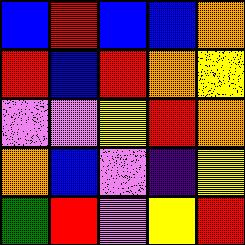[["blue", "red", "blue", "blue", "orange"], ["red", "blue", "red", "orange", "yellow"], ["violet", "violet", "yellow", "red", "orange"], ["orange", "blue", "violet", "indigo", "yellow"], ["green", "red", "violet", "yellow", "red"]]